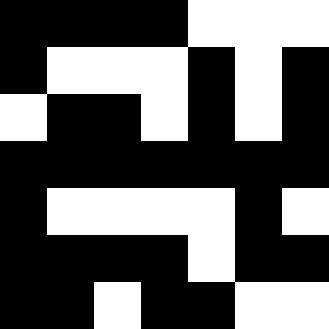[["black", "black", "black", "black", "white", "white", "white"], ["black", "white", "white", "white", "black", "white", "black"], ["white", "black", "black", "white", "black", "white", "black"], ["black", "black", "black", "black", "black", "black", "black"], ["black", "white", "white", "white", "white", "black", "white"], ["black", "black", "black", "black", "white", "black", "black"], ["black", "black", "white", "black", "black", "white", "white"]]